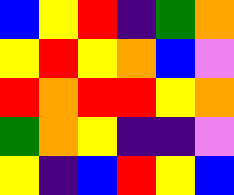[["blue", "yellow", "red", "indigo", "green", "orange"], ["yellow", "red", "yellow", "orange", "blue", "violet"], ["red", "orange", "red", "red", "yellow", "orange"], ["green", "orange", "yellow", "indigo", "indigo", "violet"], ["yellow", "indigo", "blue", "red", "yellow", "blue"]]